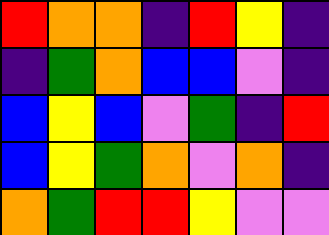[["red", "orange", "orange", "indigo", "red", "yellow", "indigo"], ["indigo", "green", "orange", "blue", "blue", "violet", "indigo"], ["blue", "yellow", "blue", "violet", "green", "indigo", "red"], ["blue", "yellow", "green", "orange", "violet", "orange", "indigo"], ["orange", "green", "red", "red", "yellow", "violet", "violet"]]